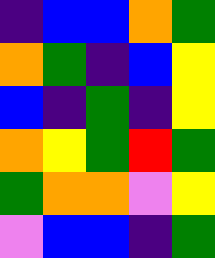[["indigo", "blue", "blue", "orange", "green"], ["orange", "green", "indigo", "blue", "yellow"], ["blue", "indigo", "green", "indigo", "yellow"], ["orange", "yellow", "green", "red", "green"], ["green", "orange", "orange", "violet", "yellow"], ["violet", "blue", "blue", "indigo", "green"]]